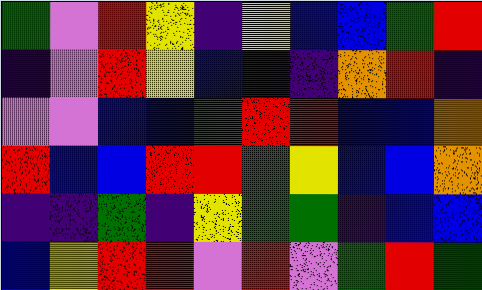[["green", "violet", "red", "yellow", "indigo", "yellow", "blue", "blue", "green", "red"], ["indigo", "violet", "red", "yellow", "blue", "indigo", "indigo", "orange", "red", "indigo"], ["violet", "violet", "blue", "blue", "green", "red", "red", "blue", "blue", "orange"], ["red", "blue", "blue", "red", "red", "green", "yellow", "blue", "blue", "orange"], ["indigo", "indigo", "green", "indigo", "yellow", "green", "green", "indigo", "blue", "blue"], ["blue", "yellow", "red", "red", "violet", "red", "violet", "green", "red", "green"]]